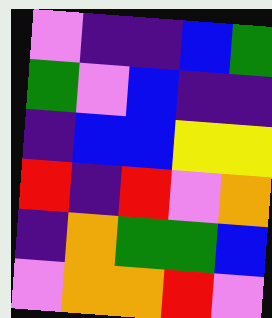[["violet", "indigo", "indigo", "blue", "green"], ["green", "violet", "blue", "indigo", "indigo"], ["indigo", "blue", "blue", "yellow", "yellow"], ["red", "indigo", "red", "violet", "orange"], ["indigo", "orange", "green", "green", "blue"], ["violet", "orange", "orange", "red", "violet"]]